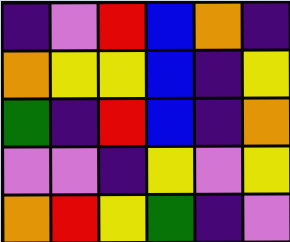[["indigo", "violet", "red", "blue", "orange", "indigo"], ["orange", "yellow", "yellow", "blue", "indigo", "yellow"], ["green", "indigo", "red", "blue", "indigo", "orange"], ["violet", "violet", "indigo", "yellow", "violet", "yellow"], ["orange", "red", "yellow", "green", "indigo", "violet"]]